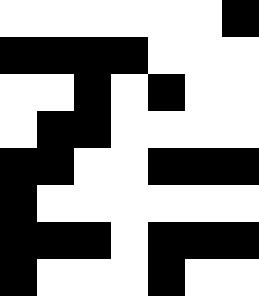[["white", "white", "white", "white", "white", "white", "black"], ["black", "black", "black", "black", "white", "white", "white"], ["white", "white", "black", "white", "black", "white", "white"], ["white", "black", "black", "white", "white", "white", "white"], ["black", "black", "white", "white", "black", "black", "black"], ["black", "white", "white", "white", "white", "white", "white"], ["black", "black", "black", "white", "black", "black", "black"], ["black", "white", "white", "white", "black", "white", "white"]]